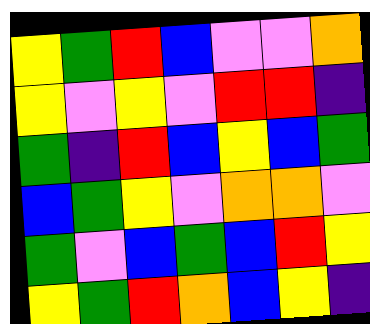[["yellow", "green", "red", "blue", "violet", "violet", "orange"], ["yellow", "violet", "yellow", "violet", "red", "red", "indigo"], ["green", "indigo", "red", "blue", "yellow", "blue", "green"], ["blue", "green", "yellow", "violet", "orange", "orange", "violet"], ["green", "violet", "blue", "green", "blue", "red", "yellow"], ["yellow", "green", "red", "orange", "blue", "yellow", "indigo"]]